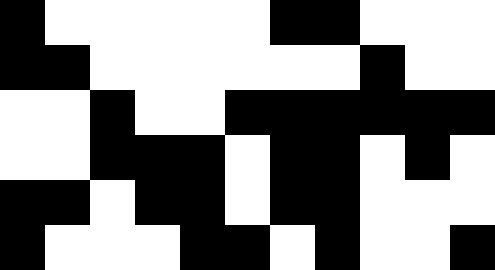[["black", "white", "white", "white", "white", "white", "black", "black", "white", "white", "white"], ["black", "black", "white", "white", "white", "white", "white", "white", "black", "white", "white"], ["white", "white", "black", "white", "white", "black", "black", "black", "black", "black", "black"], ["white", "white", "black", "black", "black", "white", "black", "black", "white", "black", "white"], ["black", "black", "white", "black", "black", "white", "black", "black", "white", "white", "white"], ["black", "white", "white", "white", "black", "black", "white", "black", "white", "white", "black"]]